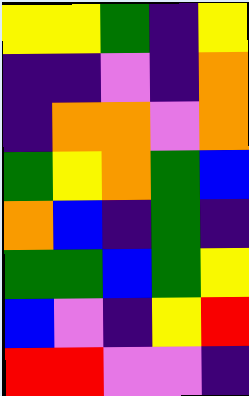[["yellow", "yellow", "green", "indigo", "yellow"], ["indigo", "indigo", "violet", "indigo", "orange"], ["indigo", "orange", "orange", "violet", "orange"], ["green", "yellow", "orange", "green", "blue"], ["orange", "blue", "indigo", "green", "indigo"], ["green", "green", "blue", "green", "yellow"], ["blue", "violet", "indigo", "yellow", "red"], ["red", "red", "violet", "violet", "indigo"]]